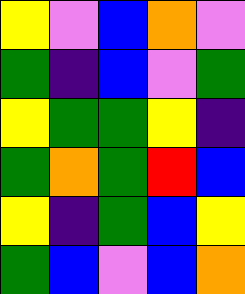[["yellow", "violet", "blue", "orange", "violet"], ["green", "indigo", "blue", "violet", "green"], ["yellow", "green", "green", "yellow", "indigo"], ["green", "orange", "green", "red", "blue"], ["yellow", "indigo", "green", "blue", "yellow"], ["green", "blue", "violet", "blue", "orange"]]